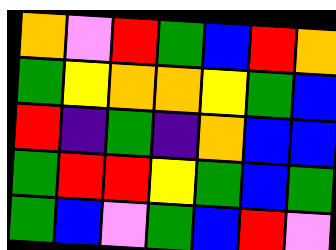[["orange", "violet", "red", "green", "blue", "red", "orange"], ["green", "yellow", "orange", "orange", "yellow", "green", "blue"], ["red", "indigo", "green", "indigo", "orange", "blue", "blue"], ["green", "red", "red", "yellow", "green", "blue", "green"], ["green", "blue", "violet", "green", "blue", "red", "violet"]]